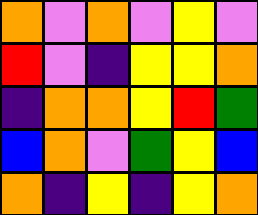[["orange", "violet", "orange", "violet", "yellow", "violet"], ["red", "violet", "indigo", "yellow", "yellow", "orange"], ["indigo", "orange", "orange", "yellow", "red", "green"], ["blue", "orange", "violet", "green", "yellow", "blue"], ["orange", "indigo", "yellow", "indigo", "yellow", "orange"]]